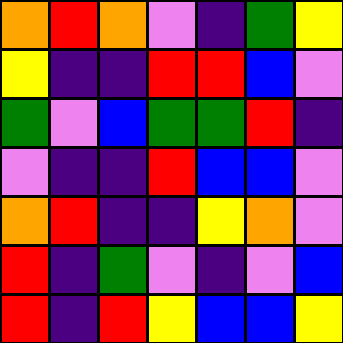[["orange", "red", "orange", "violet", "indigo", "green", "yellow"], ["yellow", "indigo", "indigo", "red", "red", "blue", "violet"], ["green", "violet", "blue", "green", "green", "red", "indigo"], ["violet", "indigo", "indigo", "red", "blue", "blue", "violet"], ["orange", "red", "indigo", "indigo", "yellow", "orange", "violet"], ["red", "indigo", "green", "violet", "indigo", "violet", "blue"], ["red", "indigo", "red", "yellow", "blue", "blue", "yellow"]]